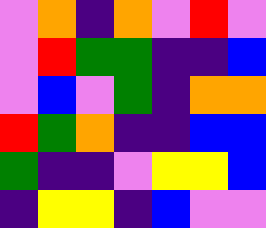[["violet", "orange", "indigo", "orange", "violet", "red", "violet"], ["violet", "red", "green", "green", "indigo", "indigo", "blue"], ["violet", "blue", "violet", "green", "indigo", "orange", "orange"], ["red", "green", "orange", "indigo", "indigo", "blue", "blue"], ["green", "indigo", "indigo", "violet", "yellow", "yellow", "blue"], ["indigo", "yellow", "yellow", "indigo", "blue", "violet", "violet"]]